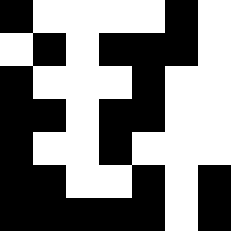[["black", "white", "white", "white", "white", "black", "white"], ["white", "black", "white", "black", "black", "black", "white"], ["black", "white", "white", "white", "black", "white", "white"], ["black", "black", "white", "black", "black", "white", "white"], ["black", "white", "white", "black", "white", "white", "white"], ["black", "black", "white", "white", "black", "white", "black"], ["black", "black", "black", "black", "black", "white", "black"]]